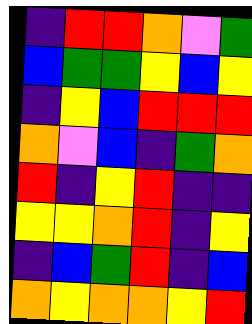[["indigo", "red", "red", "orange", "violet", "green"], ["blue", "green", "green", "yellow", "blue", "yellow"], ["indigo", "yellow", "blue", "red", "red", "red"], ["orange", "violet", "blue", "indigo", "green", "orange"], ["red", "indigo", "yellow", "red", "indigo", "indigo"], ["yellow", "yellow", "orange", "red", "indigo", "yellow"], ["indigo", "blue", "green", "red", "indigo", "blue"], ["orange", "yellow", "orange", "orange", "yellow", "red"]]